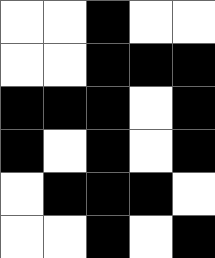[["white", "white", "black", "white", "white"], ["white", "white", "black", "black", "black"], ["black", "black", "black", "white", "black"], ["black", "white", "black", "white", "black"], ["white", "black", "black", "black", "white"], ["white", "white", "black", "white", "black"]]